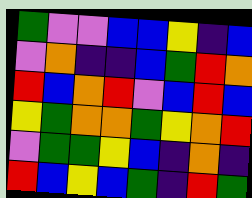[["green", "violet", "violet", "blue", "blue", "yellow", "indigo", "blue"], ["violet", "orange", "indigo", "indigo", "blue", "green", "red", "orange"], ["red", "blue", "orange", "red", "violet", "blue", "red", "blue"], ["yellow", "green", "orange", "orange", "green", "yellow", "orange", "red"], ["violet", "green", "green", "yellow", "blue", "indigo", "orange", "indigo"], ["red", "blue", "yellow", "blue", "green", "indigo", "red", "green"]]